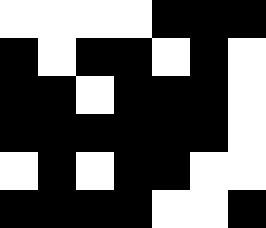[["white", "white", "white", "white", "black", "black", "black"], ["black", "white", "black", "black", "white", "black", "white"], ["black", "black", "white", "black", "black", "black", "white"], ["black", "black", "black", "black", "black", "black", "white"], ["white", "black", "white", "black", "black", "white", "white"], ["black", "black", "black", "black", "white", "white", "black"]]